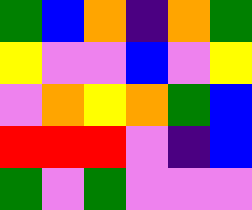[["green", "blue", "orange", "indigo", "orange", "green"], ["yellow", "violet", "violet", "blue", "violet", "yellow"], ["violet", "orange", "yellow", "orange", "green", "blue"], ["red", "red", "red", "violet", "indigo", "blue"], ["green", "violet", "green", "violet", "violet", "violet"]]